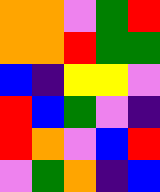[["orange", "orange", "violet", "green", "red"], ["orange", "orange", "red", "green", "green"], ["blue", "indigo", "yellow", "yellow", "violet"], ["red", "blue", "green", "violet", "indigo"], ["red", "orange", "violet", "blue", "red"], ["violet", "green", "orange", "indigo", "blue"]]